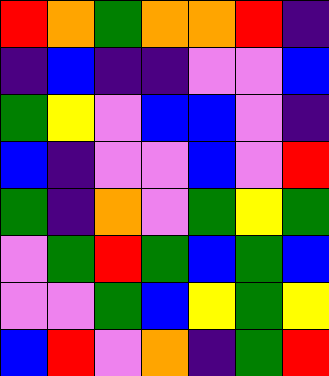[["red", "orange", "green", "orange", "orange", "red", "indigo"], ["indigo", "blue", "indigo", "indigo", "violet", "violet", "blue"], ["green", "yellow", "violet", "blue", "blue", "violet", "indigo"], ["blue", "indigo", "violet", "violet", "blue", "violet", "red"], ["green", "indigo", "orange", "violet", "green", "yellow", "green"], ["violet", "green", "red", "green", "blue", "green", "blue"], ["violet", "violet", "green", "blue", "yellow", "green", "yellow"], ["blue", "red", "violet", "orange", "indigo", "green", "red"]]